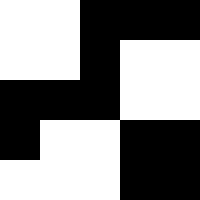[["white", "white", "black", "black", "black"], ["white", "white", "black", "white", "white"], ["black", "black", "black", "white", "white"], ["black", "white", "white", "black", "black"], ["white", "white", "white", "black", "black"]]